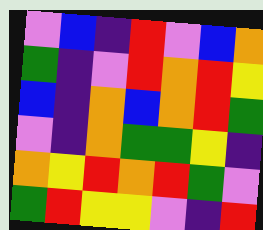[["violet", "blue", "indigo", "red", "violet", "blue", "orange"], ["green", "indigo", "violet", "red", "orange", "red", "yellow"], ["blue", "indigo", "orange", "blue", "orange", "red", "green"], ["violet", "indigo", "orange", "green", "green", "yellow", "indigo"], ["orange", "yellow", "red", "orange", "red", "green", "violet"], ["green", "red", "yellow", "yellow", "violet", "indigo", "red"]]